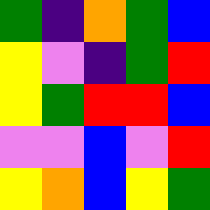[["green", "indigo", "orange", "green", "blue"], ["yellow", "violet", "indigo", "green", "red"], ["yellow", "green", "red", "red", "blue"], ["violet", "violet", "blue", "violet", "red"], ["yellow", "orange", "blue", "yellow", "green"]]